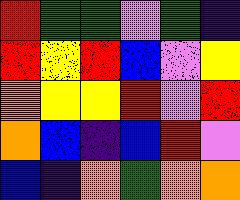[["red", "green", "green", "violet", "green", "indigo"], ["red", "yellow", "red", "blue", "violet", "yellow"], ["orange", "yellow", "yellow", "red", "violet", "red"], ["orange", "blue", "indigo", "blue", "red", "violet"], ["blue", "indigo", "orange", "green", "orange", "orange"]]